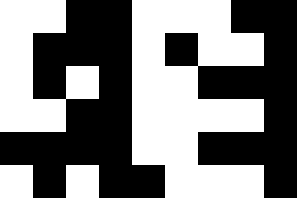[["white", "white", "black", "black", "white", "white", "white", "black", "black"], ["white", "black", "black", "black", "white", "black", "white", "white", "black"], ["white", "black", "white", "black", "white", "white", "black", "black", "black"], ["white", "white", "black", "black", "white", "white", "white", "white", "black"], ["black", "black", "black", "black", "white", "white", "black", "black", "black"], ["white", "black", "white", "black", "black", "white", "white", "white", "black"]]